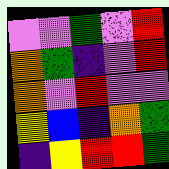[["violet", "violet", "green", "violet", "red"], ["orange", "green", "indigo", "violet", "red"], ["orange", "violet", "red", "violet", "violet"], ["yellow", "blue", "indigo", "orange", "green"], ["indigo", "yellow", "red", "red", "green"]]